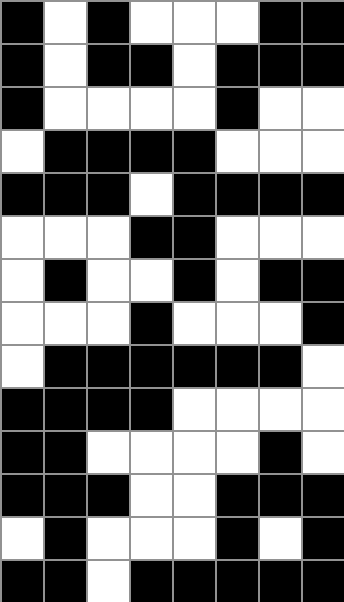[["black", "white", "black", "white", "white", "white", "black", "black"], ["black", "white", "black", "black", "white", "black", "black", "black"], ["black", "white", "white", "white", "white", "black", "white", "white"], ["white", "black", "black", "black", "black", "white", "white", "white"], ["black", "black", "black", "white", "black", "black", "black", "black"], ["white", "white", "white", "black", "black", "white", "white", "white"], ["white", "black", "white", "white", "black", "white", "black", "black"], ["white", "white", "white", "black", "white", "white", "white", "black"], ["white", "black", "black", "black", "black", "black", "black", "white"], ["black", "black", "black", "black", "white", "white", "white", "white"], ["black", "black", "white", "white", "white", "white", "black", "white"], ["black", "black", "black", "white", "white", "black", "black", "black"], ["white", "black", "white", "white", "white", "black", "white", "black"], ["black", "black", "white", "black", "black", "black", "black", "black"]]